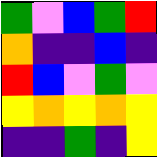[["green", "violet", "blue", "green", "red"], ["orange", "indigo", "indigo", "blue", "indigo"], ["red", "blue", "violet", "green", "violet"], ["yellow", "orange", "yellow", "orange", "yellow"], ["indigo", "indigo", "green", "indigo", "yellow"]]